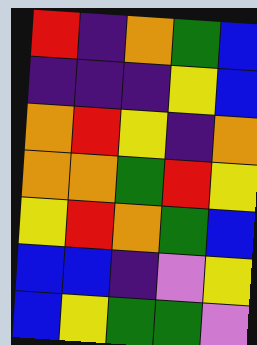[["red", "indigo", "orange", "green", "blue"], ["indigo", "indigo", "indigo", "yellow", "blue"], ["orange", "red", "yellow", "indigo", "orange"], ["orange", "orange", "green", "red", "yellow"], ["yellow", "red", "orange", "green", "blue"], ["blue", "blue", "indigo", "violet", "yellow"], ["blue", "yellow", "green", "green", "violet"]]